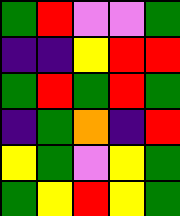[["green", "red", "violet", "violet", "green"], ["indigo", "indigo", "yellow", "red", "red"], ["green", "red", "green", "red", "green"], ["indigo", "green", "orange", "indigo", "red"], ["yellow", "green", "violet", "yellow", "green"], ["green", "yellow", "red", "yellow", "green"]]